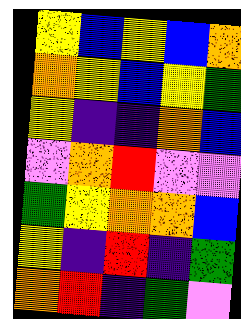[["yellow", "blue", "yellow", "blue", "orange"], ["orange", "yellow", "blue", "yellow", "green"], ["yellow", "indigo", "indigo", "orange", "blue"], ["violet", "orange", "red", "violet", "violet"], ["green", "yellow", "orange", "orange", "blue"], ["yellow", "indigo", "red", "indigo", "green"], ["orange", "red", "indigo", "green", "violet"]]